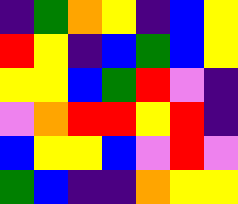[["indigo", "green", "orange", "yellow", "indigo", "blue", "yellow"], ["red", "yellow", "indigo", "blue", "green", "blue", "yellow"], ["yellow", "yellow", "blue", "green", "red", "violet", "indigo"], ["violet", "orange", "red", "red", "yellow", "red", "indigo"], ["blue", "yellow", "yellow", "blue", "violet", "red", "violet"], ["green", "blue", "indigo", "indigo", "orange", "yellow", "yellow"]]